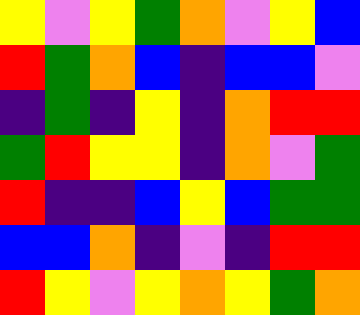[["yellow", "violet", "yellow", "green", "orange", "violet", "yellow", "blue"], ["red", "green", "orange", "blue", "indigo", "blue", "blue", "violet"], ["indigo", "green", "indigo", "yellow", "indigo", "orange", "red", "red"], ["green", "red", "yellow", "yellow", "indigo", "orange", "violet", "green"], ["red", "indigo", "indigo", "blue", "yellow", "blue", "green", "green"], ["blue", "blue", "orange", "indigo", "violet", "indigo", "red", "red"], ["red", "yellow", "violet", "yellow", "orange", "yellow", "green", "orange"]]